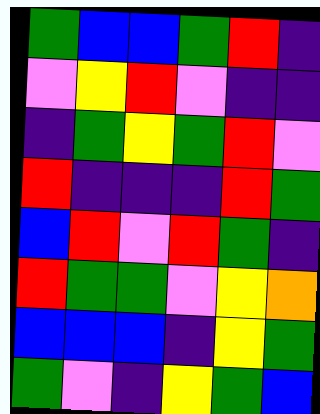[["green", "blue", "blue", "green", "red", "indigo"], ["violet", "yellow", "red", "violet", "indigo", "indigo"], ["indigo", "green", "yellow", "green", "red", "violet"], ["red", "indigo", "indigo", "indigo", "red", "green"], ["blue", "red", "violet", "red", "green", "indigo"], ["red", "green", "green", "violet", "yellow", "orange"], ["blue", "blue", "blue", "indigo", "yellow", "green"], ["green", "violet", "indigo", "yellow", "green", "blue"]]